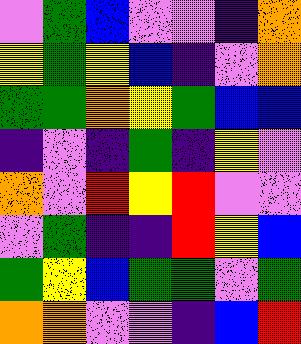[["violet", "green", "blue", "violet", "violet", "indigo", "orange"], ["yellow", "green", "yellow", "blue", "indigo", "violet", "orange"], ["green", "green", "orange", "yellow", "green", "blue", "blue"], ["indigo", "violet", "indigo", "green", "indigo", "yellow", "violet"], ["orange", "violet", "red", "yellow", "red", "violet", "violet"], ["violet", "green", "indigo", "indigo", "red", "yellow", "blue"], ["green", "yellow", "blue", "green", "green", "violet", "green"], ["orange", "orange", "violet", "violet", "indigo", "blue", "red"]]